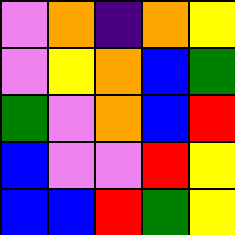[["violet", "orange", "indigo", "orange", "yellow"], ["violet", "yellow", "orange", "blue", "green"], ["green", "violet", "orange", "blue", "red"], ["blue", "violet", "violet", "red", "yellow"], ["blue", "blue", "red", "green", "yellow"]]